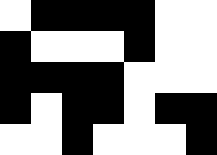[["white", "black", "black", "black", "black", "white", "white"], ["black", "white", "white", "white", "black", "white", "white"], ["black", "black", "black", "black", "white", "white", "white"], ["black", "white", "black", "black", "white", "black", "black"], ["white", "white", "black", "white", "white", "white", "black"]]